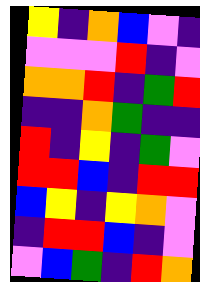[["yellow", "indigo", "orange", "blue", "violet", "indigo"], ["violet", "violet", "violet", "red", "indigo", "violet"], ["orange", "orange", "red", "indigo", "green", "red"], ["indigo", "indigo", "orange", "green", "indigo", "indigo"], ["red", "indigo", "yellow", "indigo", "green", "violet"], ["red", "red", "blue", "indigo", "red", "red"], ["blue", "yellow", "indigo", "yellow", "orange", "violet"], ["indigo", "red", "red", "blue", "indigo", "violet"], ["violet", "blue", "green", "indigo", "red", "orange"]]